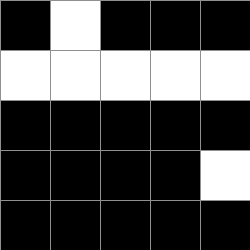[["black", "white", "black", "black", "black"], ["white", "white", "white", "white", "white"], ["black", "black", "black", "black", "black"], ["black", "black", "black", "black", "white"], ["black", "black", "black", "black", "black"]]